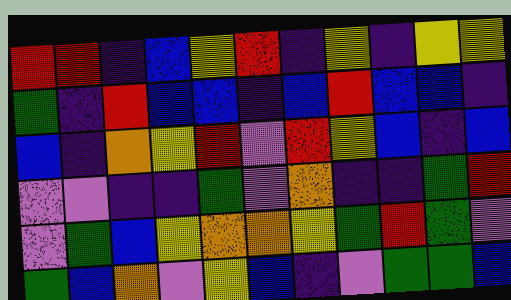[["red", "red", "indigo", "blue", "yellow", "red", "indigo", "yellow", "indigo", "yellow", "yellow"], ["green", "indigo", "red", "blue", "blue", "indigo", "blue", "red", "blue", "blue", "indigo"], ["blue", "indigo", "orange", "yellow", "red", "violet", "red", "yellow", "blue", "indigo", "blue"], ["violet", "violet", "indigo", "indigo", "green", "violet", "orange", "indigo", "indigo", "green", "red"], ["violet", "green", "blue", "yellow", "orange", "orange", "yellow", "green", "red", "green", "violet"], ["green", "blue", "orange", "violet", "yellow", "blue", "indigo", "violet", "green", "green", "blue"]]